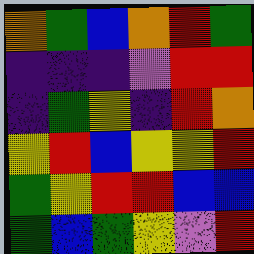[["orange", "green", "blue", "orange", "red", "green"], ["indigo", "indigo", "indigo", "violet", "red", "red"], ["indigo", "green", "yellow", "indigo", "red", "orange"], ["yellow", "red", "blue", "yellow", "yellow", "red"], ["green", "yellow", "red", "red", "blue", "blue"], ["green", "blue", "green", "yellow", "violet", "red"]]